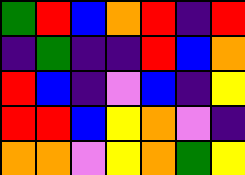[["green", "red", "blue", "orange", "red", "indigo", "red"], ["indigo", "green", "indigo", "indigo", "red", "blue", "orange"], ["red", "blue", "indigo", "violet", "blue", "indigo", "yellow"], ["red", "red", "blue", "yellow", "orange", "violet", "indigo"], ["orange", "orange", "violet", "yellow", "orange", "green", "yellow"]]